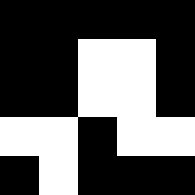[["black", "black", "black", "black", "black"], ["black", "black", "white", "white", "black"], ["black", "black", "white", "white", "black"], ["white", "white", "black", "white", "white"], ["black", "white", "black", "black", "black"]]